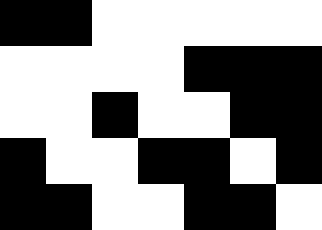[["black", "black", "white", "white", "white", "white", "white"], ["white", "white", "white", "white", "black", "black", "black"], ["white", "white", "black", "white", "white", "black", "black"], ["black", "white", "white", "black", "black", "white", "black"], ["black", "black", "white", "white", "black", "black", "white"]]